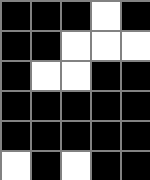[["black", "black", "black", "white", "black"], ["black", "black", "white", "white", "white"], ["black", "white", "white", "black", "black"], ["black", "black", "black", "black", "black"], ["black", "black", "black", "black", "black"], ["white", "black", "white", "black", "black"]]